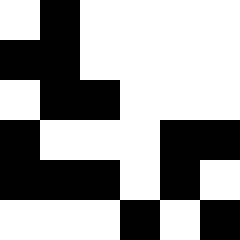[["white", "black", "white", "white", "white", "white"], ["black", "black", "white", "white", "white", "white"], ["white", "black", "black", "white", "white", "white"], ["black", "white", "white", "white", "black", "black"], ["black", "black", "black", "white", "black", "white"], ["white", "white", "white", "black", "white", "black"]]